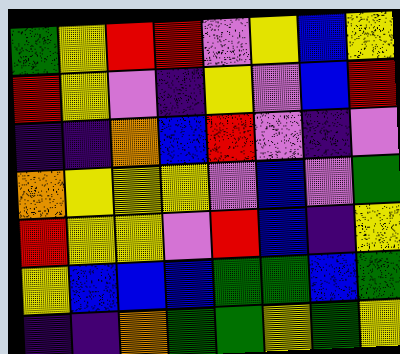[["green", "yellow", "red", "red", "violet", "yellow", "blue", "yellow"], ["red", "yellow", "violet", "indigo", "yellow", "violet", "blue", "red"], ["indigo", "indigo", "orange", "blue", "red", "violet", "indigo", "violet"], ["orange", "yellow", "yellow", "yellow", "violet", "blue", "violet", "green"], ["red", "yellow", "yellow", "violet", "red", "blue", "indigo", "yellow"], ["yellow", "blue", "blue", "blue", "green", "green", "blue", "green"], ["indigo", "indigo", "orange", "green", "green", "yellow", "green", "yellow"]]